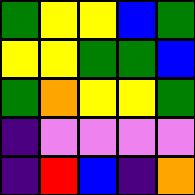[["green", "yellow", "yellow", "blue", "green"], ["yellow", "yellow", "green", "green", "blue"], ["green", "orange", "yellow", "yellow", "green"], ["indigo", "violet", "violet", "violet", "violet"], ["indigo", "red", "blue", "indigo", "orange"]]